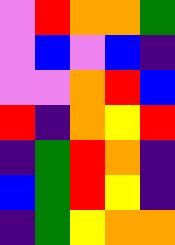[["violet", "red", "orange", "orange", "green"], ["violet", "blue", "violet", "blue", "indigo"], ["violet", "violet", "orange", "red", "blue"], ["red", "indigo", "orange", "yellow", "red"], ["indigo", "green", "red", "orange", "indigo"], ["blue", "green", "red", "yellow", "indigo"], ["indigo", "green", "yellow", "orange", "orange"]]